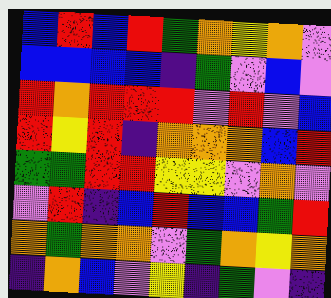[["blue", "red", "blue", "red", "green", "orange", "yellow", "orange", "violet"], ["blue", "blue", "blue", "blue", "indigo", "green", "violet", "blue", "violet"], ["red", "orange", "red", "red", "red", "violet", "red", "violet", "blue"], ["red", "yellow", "red", "indigo", "orange", "orange", "orange", "blue", "red"], ["green", "green", "red", "red", "yellow", "yellow", "violet", "orange", "violet"], ["violet", "red", "indigo", "blue", "red", "blue", "blue", "green", "red"], ["orange", "green", "orange", "orange", "violet", "green", "orange", "yellow", "orange"], ["indigo", "orange", "blue", "violet", "yellow", "indigo", "green", "violet", "indigo"]]